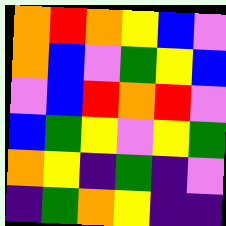[["orange", "red", "orange", "yellow", "blue", "violet"], ["orange", "blue", "violet", "green", "yellow", "blue"], ["violet", "blue", "red", "orange", "red", "violet"], ["blue", "green", "yellow", "violet", "yellow", "green"], ["orange", "yellow", "indigo", "green", "indigo", "violet"], ["indigo", "green", "orange", "yellow", "indigo", "indigo"]]